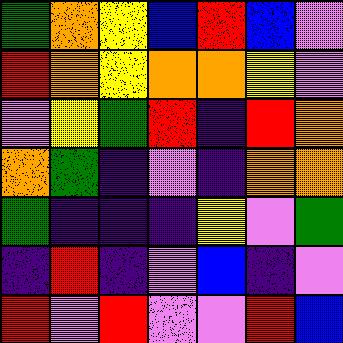[["green", "orange", "yellow", "blue", "red", "blue", "violet"], ["red", "orange", "yellow", "orange", "orange", "yellow", "violet"], ["violet", "yellow", "green", "red", "indigo", "red", "orange"], ["orange", "green", "indigo", "violet", "indigo", "orange", "orange"], ["green", "indigo", "indigo", "indigo", "yellow", "violet", "green"], ["indigo", "red", "indigo", "violet", "blue", "indigo", "violet"], ["red", "violet", "red", "violet", "violet", "red", "blue"]]